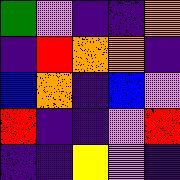[["green", "violet", "indigo", "indigo", "orange"], ["indigo", "red", "orange", "orange", "indigo"], ["blue", "orange", "indigo", "blue", "violet"], ["red", "indigo", "indigo", "violet", "red"], ["indigo", "indigo", "yellow", "violet", "indigo"]]